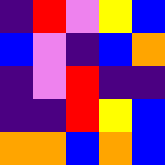[["indigo", "red", "violet", "yellow", "blue"], ["blue", "violet", "indigo", "blue", "orange"], ["indigo", "violet", "red", "indigo", "indigo"], ["indigo", "indigo", "red", "yellow", "blue"], ["orange", "orange", "blue", "orange", "blue"]]